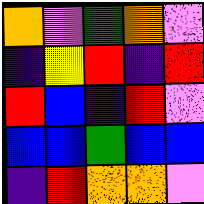[["orange", "violet", "green", "orange", "violet"], ["indigo", "yellow", "red", "indigo", "red"], ["red", "blue", "indigo", "red", "violet"], ["blue", "blue", "green", "blue", "blue"], ["indigo", "red", "orange", "orange", "violet"]]